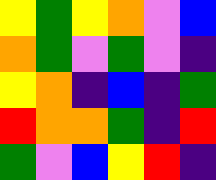[["yellow", "green", "yellow", "orange", "violet", "blue"], ["orange", "green", "violet", "green", "violet", "indigo"], ["yellow", "orange", "indigo", "blue", "indigo", "green"], ["red", "orange", "orange", "green", "indigo", "red"], ["green", "violet", "blue", "yellow", "red", "indigo"]]